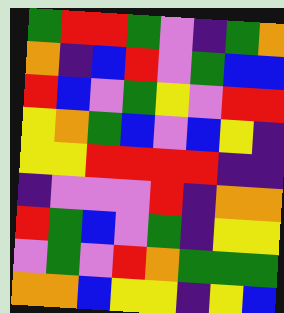[["green", "red", "red", "green", "violet", "indigo", "green", "orange"], ["orange", "indigo", "blue", "red", "violet", "green", "blue", "blue"], ["red", "blue", "violet", "green", "yellow", "violet", "red", "red"], ["yellow", "orange", "green", "blue", "violet", "blue", "yellow", "indigo"], ["yellow", "yellow", "red", "red", "red", "red", "indigo", "indigo"], ["indigo", "violet", "violet", "violet", "red", "indigo", "orange", "orange"], ["red", "green", "blue", "violet", "green", "indigo", "yellow", "yellow"], ["violet", "green", "violet", "red", "orange", "green", "green", "green"], ["orange", "orange", "blue", "yellow", "yellow", "indigo", "yellow", "blue"]]